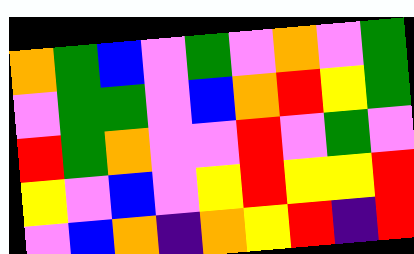[["orange", "green", "blue", "violet", "green", "violet", "orange", "violet", "green"], ["violet", "green", "green", "violet", "blue", "orange", "red", "yellow", "green"], ["red", "green", "orange", "violet", "violet", "red", "violet", "green", "violet"], ["yellow", "violet", "blue", "violet", "yellow", "red", "yellow", "yellow", "red"], ["violet", "blue", "orange", "indigo", "orange", "yellow", "red", "indigo", "red"]]